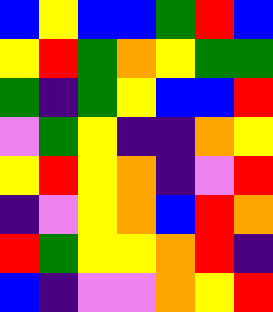[["blue", "yellow", "blue", "blue", "green", "red", "blue"], ["yellow", "red", "green", "orange", "yellow", "green", "green"], ["green", "indigo", "green", "yellow", "blue", "blue", "red"], ["violet", "green", "yellow", "indigo", "indigo", "orange", "yellow"], ["yellow", "red", "yellow", "orange", "indigo", "violet", "red"], ["indigo", "violet", "yellow", "orange", "blue", "red", "orange"], ["red", "green", "yellow", "yellow", "orange", "red", "indigo"], ["blue", "indigo", "violet", "violet", "orange", "yellow", "red"]]